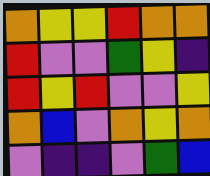[["orange", "yellow", "yellow", "red", "orange", "orange"], ["red", "violet", "violet", "green", "yellow", "indigo"], ["red", "yellow", "red", "violet", "violet", "yellow"], ["orange", "blue", "violet", "orange", "yellow", "orange"], ["violet", "indigo", "indigo", "violet", "green", "blue"]]